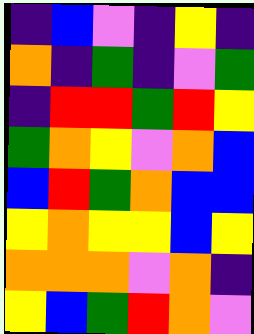[["indigo", "blue", "violet", "indigo", "yellow", "indigo"], ["orange", "indigo", "green", "indigo", "violet", "green"], ["indigo", "red", "red", "green", "red", "yellow"], ["green", "orange", "yellow", "violet", "orange", "blue"], ["blue", "red", "green", "orange", "blue", "blue"], ["yellow", "orange", "yellow", "yellow", "blue", "yellow"], ["orange", "orange", "orange", "violet", "orange", "indigo"], ["yellow", "blue", "green", "red", "orange", "violet"]]